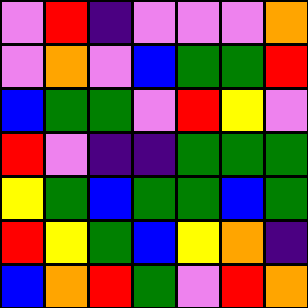[["violet", "red", "indigo", "violet", "violet", "violet", "orange"], ["violet", "orange", "violet", "blue", "green", "green", "red"], ["blue", "green", "green", "violet", "red", "yellow", "violet"], ["red", "violet", "indigo", "indigo", "green", "green", "green"], ["yellow", "green", "blue", "green", "green", "blue", "green"], ["red", "yellow", "green", "blue", "yellow", "orange", "indigo"], ["blue", "orange", "red", "green", "violet", "red", "orange"]]